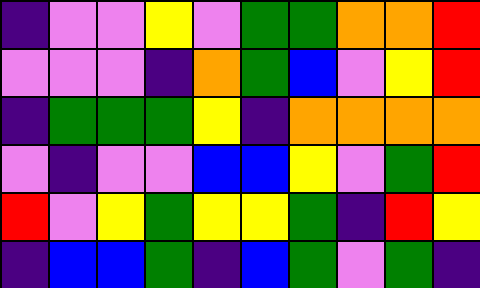[["indigo", "violet", "violet", "yellow", "violet", "green", "green", "orange", "orange", "red"], ["violet", "violet", "violet", "indigo", "orange", "green", "blue", "violet", "yellow", "red"], ["indigo", "green", "green", "green", "yellow", "indigo", "orange", "orange", "orange", "orange"], ["violet", "indigo", "violet", "violet", "blue", "blue", "yellow", "violet", "green", "red"], ["red", "violet", "yellow", "green", "yellow", "yellow", "green", "indigo", "red", "yellow"], ["indigo", "blue", "blue", "green", "indigo", "blue", "green", "violet", "green", "indigo"]]